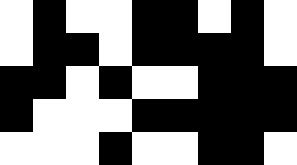[["white", "black", "white", "white", "black", "black", "white", "black", "white"], ["white", "black", "black", "white", "black", "black", "black", "black", "white"], ["black", "black", "white", "black", "white", "white", "black", "black", "black"], ["black", "white", "white", "white", "black", "black", "black", "black", "black"], ["white", "white", "white", "black", "white", "white", "black", "black", "white"]]